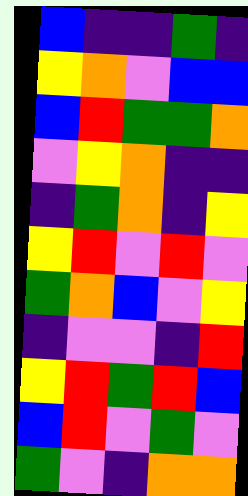[["blue", "indigo", "indigo", "green", "indigo"], ["yellow", "orange", "violet", "blue", "blue"], ["blue", "red", "green", "green", "orange"], ["violet", "yellow", "orange", "indigo", "indigo"], ["indigo", "green", "orange", "indigo", "yellow"], ["yellow", "red", "violet", "red", "violet"], ["green", "orange", "blue", "violet", "yellow"], ["indigo", "violet", "violet", "indigo", "red"], ["yellow", "red", "green", "red", "blue"], ["blue", "red", "violet", "green", "violet"], ["green", "violet", "indigo", "orange", "orange"]]